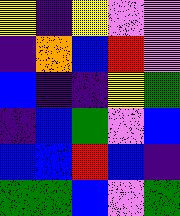[["yellow", "indigo", "yellow", "violet", "violet"], ["indigo", "orange", "blue", "red", "violet"], ["blue", "indigo", "indigo", "yellow", "green"], ["indigo", "blue", "green", "violet", "blue"], ["blue", "blue", "red", "blue", "indigo"], ["green", "green", "blue", "violet", "green"]]